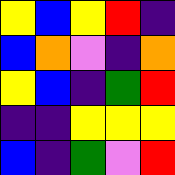[["yellow", "blue", "yellow", "red", "indigo"], ["blue", "orange", "violet", "indigo", "orange"], ["yellow", "blue", "indigo", "green", "red"], ["indigo", "indigo", "yellow", "yellow", "yellow"], ["blue", "indigo", "green", "violet", "red"]]